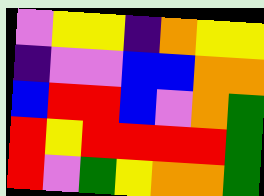[["violet", "yellow", "yellow", "indigo", "orange", "yellow", "yellow"], ["indigo", "violet", "violet", "blue", "blue", "orange", "orange"], ["blue", "red", "red", "blue", "violet", "orange", "green"], ["red", "yellow", "red", "red", "red", "red", "green"], ["red", "violet", "green", "yellow", "orange", "orange", "green"]]